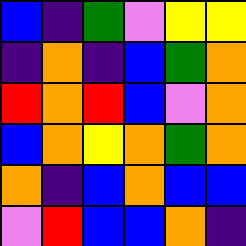[["blue", "indigo", "green", "violet", "yellow", "yellow"], ["indigo", "orange", "indigo", "blue", "green", "orange"], ["red", "orange", "red", "blue", "violet", "orange"], ["blue", "orange", "yellow", "orange", "green", "orange"], ["orange", "indigo", "blue", "orange", "blue", "blue"], ["violet", "red", "blue", "blue", "orange", "indigo"]]